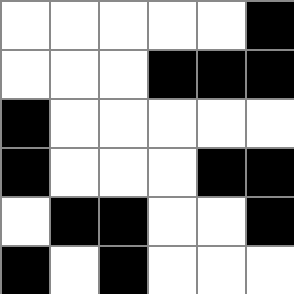[["white", "white", "white", "white", "white", "black"], ["white", "white", "white", "black", "black", "black"], ["black", "white", "white", "white", "white", "white"], ["black", "white", "white", "white", "black", "black"], ["white", "black", "black", "white", "white", "black"], ["black", "white", "black", "white", "white", "white"]]